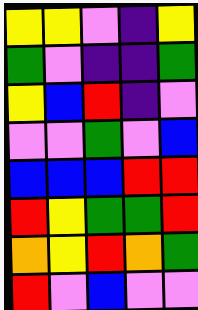[["yellow", "yellow", "violet", "indigo", "yellow"], ["green", "violet", "indigo", "indigo", "green"], ["yellow", "blue", "red", "indigo", "violet"], ["violet", "violet", "green", "violet", "blue"], ["blue", "blue", "blue", "red", "red"], ["red", "yellow", "green", "green", "red"], ["orange", "yellow", "red", "orange", "green"], ["red", "violet", "blue", "violet", "violet"]]